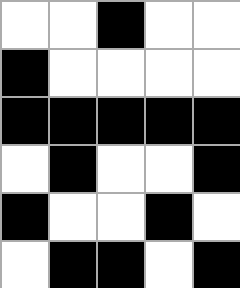[["white", "white", "black", "white", "white"], ["black", "white", "white", "white", "white"], ["black", "black", "black", "black", "black"], ["white", "black", "white", "white", "black"], ["black", "white", "white", "black", "white"], ["white", "black", "black", "white", "black"]]